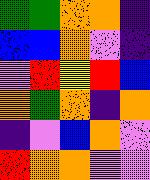[["green", "green", "orange", "orange", "indigo"], ["blue", "blue", "orange", "violet", "indigo"], ["violet", "red", "yellow", "red", "blue"], ["orange", "green", "orange", "indigo", "orange"], ["indigo", "violet", "blue", "orange", "violet"], ["red", "orange", "orange", "violet", "violet"]]